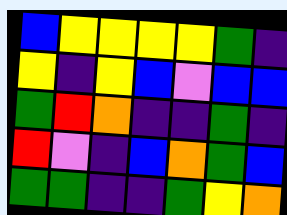[["blue", "yellow", "yellow", "yellow", "yellow", "green", "indigo"], ["yellow", "indigo", "yellow", "blue", "violet", "blue", "blue"], ["green", "red", "orange", "indigo", "indigo", "green", "indigo"], ["red", "violet", "indigo", "blue", "orange", "green", "blue"], ["green", "green", "indigo", "indigo", "green", "yellow", "orange"]]